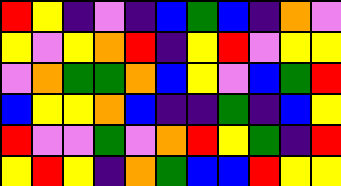[["red", "yellow", "indigo", "violet", "indigo", "blue", "green", "blue", "indigo", "orange", "violet"], ["yellow", "violet", "yellow", "orange", "red", "indigo", "yellow", "red", "violet", "yellow", "yellow"], ["violet", "orange", "green", "green", "orange", "blue", "yellow", "violet", "blue", "green", "red"], ["blue", "yellow", "yellow", "orange", "blue", "indigo", "indigo", "green", "indigo", "blue", "yellow"], ["red", "violet", "violet", "green", "violet", "orange", "red", "yellow", "green", "indigo", "red"], ["yellow", "red", "yellow", "indigo", "orange", "green", "blue", "blue", "red", "yellow", "yellow"]]